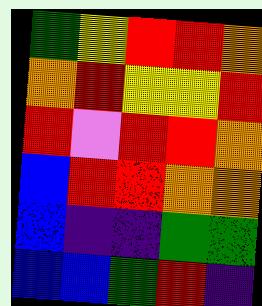[["green", "yellow", "red", "red", "orange"], ["orange", "red", "yellow", "yellow", "red"], ["red", "violet", "red", "red", "orange"], ["blue", "red", "red", "orange", "orange"], ["blue", "indigo", "indigo", "green", "green"], ["blue", "blue", "green", "red", "indigo"]]